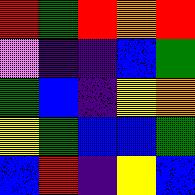[["red", "green", "red", "orange", "red"], ["violet", "indigo", "indigo", "blue", "green"], ["green", "blue", "indigo", "yellow", "orange"], ["yellow", "green", "blue", "blue", "green"], ["blue", "red", "indigo", "yellow", "blue"]]